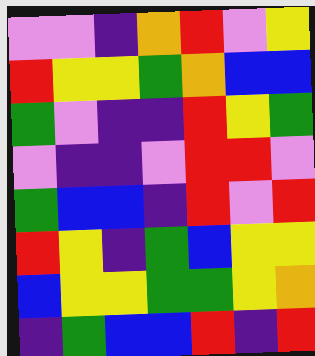[["violet", "violet", "indigo", "orange", "red", "violet", "yellow"], ["red", "yellow", "yellow", "green", "orange", "blue", "blue"], ["green", "violet", "indigo", "indigo", "red", "yellow", "green"], ["violet", "indigo", "indigo", "violet", "red", "red", "violet"], ["green", "blue", "blue", "indigo", "red", "violet", "red"], ["red", "yellow", "indigo", "green", "blue", "yellow", "yellow"], ["blue", "yellow", "yellow", "green", "green", "yellow", "orange"], ["indigo", "green", "blue", "blue", "red", "indigo", "red"]]